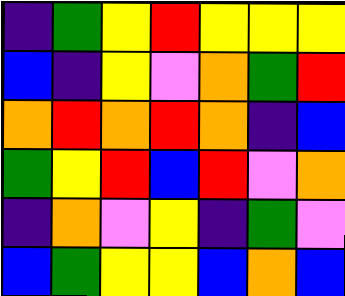[["indigo", "green", "yellow", "red", "yellow", "yellow", "yellow"], ["blue", "indigo", "yellow", "violet", "orange", "green", "red"], ["orange", "red", "orange", "red", "orange", "indigo", "blue"], ["green", "yellow", "red", "blue", "red", "violet", "orange"], ["indigo", "orange", "violet", "yellow", "indigo", "green", "violet"], ["blue", "green", "yellow", "yellow", "blue", "orange", "blue"]]